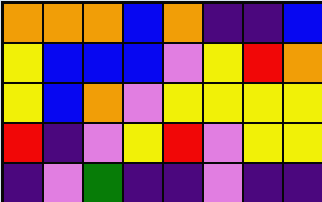[["orange", "orange", "orange", "blue", "orange", "indigo", "indigo", "blue"], ["yellow", "blue", "blue", "blue", "violet", "yellow", "red", "orange"], ["yellow", "blue", "orange", "violet", "yellow", "yellow", "yellow", "yellow"], ["red", "indigo", "violet", "yellow", "red", "violet", "yellow", "yellow"], ["indigo", "violet", "green", "indigo", "indigo", "violet", "indigo", "indigo"]]